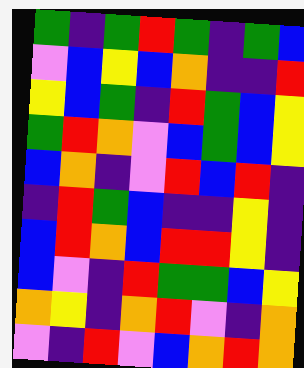[["green", "indigo", "green", "red", "green", "indigo", "green", "blue"], ["violet", "blue", "yellow", "blue", "orange", "indigo", "indigo", "red"], ["yellow", "blue", "green", "indigo", "red", "green", "blue", "yellow"], ["green", "red", "orange", "violet", "blue", "green", "blue", "yellow"], ["blue", "orange", "indigo", "violet", "red", "blue", "red", "indigo"], ["indigo", "red", "green", "blue", "indigo", "indigo", "yellow", "indigo"], ["blue", "red", "orange", "blue", "red", "red", "yellow", "indigo"], ["blue", "violet", "indigo", "red", "green", "green", "blue", "yellow"], ["orange", "yellow", "indigo", "orange", "red", "violet", "indigo", "orange"], ["violet", "indigo", "red", "violet", "blue", "orange", "red", "orange"]]